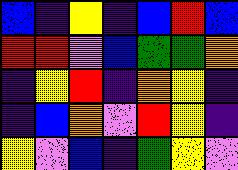[["blue", "indigo", "yellow", "indigo", "blue", "red", "blue"], ["red", "red", "violet", "blue", "green", "green", "orange"], ["indigo", "yellow", "red", "indigo", "orange", "yellow", "indigo"], ["indigo", "blue", "orange", "violet", "red", "yellow", "indigo"], ["yellow", "violet", "blue", "indigo", "green", "yellow", "violet"]]